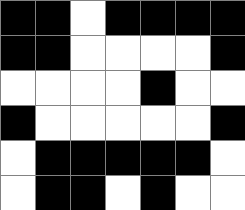[["black", "black", "white", "black", "black", "black", "black"], ["black", "black", "white", "white", "white", "white", "black"], ["white", "white", "white", "white", "black", "white", "white"], ["black", "white", "white", "white", "white", "white", "black"], ["white", "black", "black", "black", "black", "black", "white"], ["white", "black", "black", "white", "black", "white", "white"]]